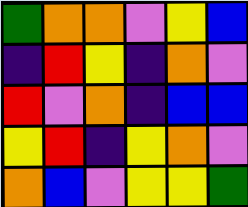[["green", "orange", "orange", "violet", "yellow", "blue"], ["indigo", "red", "yellow", "indigo", "orange", "violet"], ["red", "violet", "orange", "indigo", "blue", "blue"], ["yellow", "red", "indigo", "yellow", "orange", "violet"], ["orange", "blue", "violet", "yellow", "yellow", "green"]]